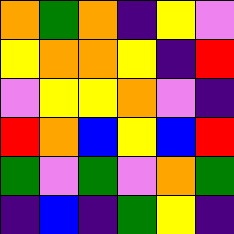[["orange", "green", "orange", "indigo", "yellow", "violet"], ["yellow", "orange", "orange", "yellow", "indigo", "red"], ["violet", "yellow", "yellow", "orange", "violet", "indigo"], ["red", "orange", "blue", "yellow", "blue", "red"], ["green", "violet", "green", "violet", "orange", "green"], ["indigo", "blue", "indigo", "green", "yellow", "indigo"]]